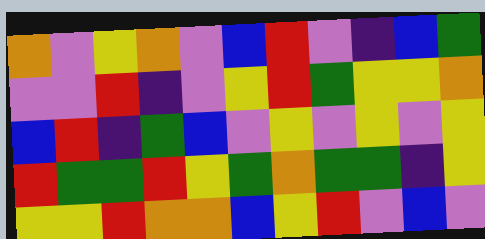[["orange", "violet", "yellow", "orange", "violet", "blue", "red", "violet", "indigo", "blue", "green"], ["violet", "violet", "red", "indigo", "violet", "yellow", "red", "green", "yellow", "yellow", "orange"], ["blue", "red", "indigo", "green", "blue", "violet", "yellow", "violet", "yellow", "violet", "yellow"], ["red", "green", "green", "red", "yellow", "green", "orange", "green", "green", "indigo", "yellow"], ["yellow", "yellow", "red", "orange", "orange", "blue", "yellow", "red", "violet", "blue", "violet"]]